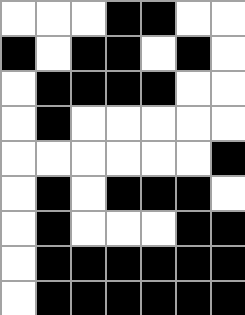[["white", "white", "white", "black", "black", "white", "white"], ["black", "white", "black", "black", "white", "black", "white"], ["white", "black", "black", "black", "black", "white", "white"], ["white", "black", "white", "white", "white", "white", "white"], ["white", "white", "white", "white", "white", "white", "black"], ["white", "black", "white", "black", "black", "black", "white"], ["white", "black", "white", "white", "white", "black", "black"], ["white", "black", "black", "black", "black", "black", "black"], ["white", "black", "black", "black", "black", "black", "black"]]